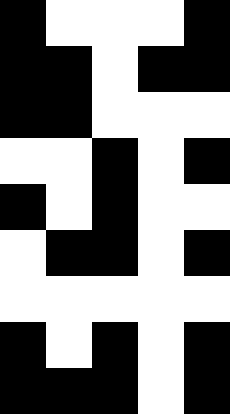[["black", "white", "white", "white", "black"], ["black", "black", "white", "black", "black"], ["black", "black", "white", "white", "white"], ["white", "white", "black", "white", "black"], ["black", "white", "black", "white", "white"], ["white", "black", "black", "white", "black"], ["white", "white", "white", "white", "white"], ["black", "white", "black", "white", "black"], ["black", "black", "black", "white", "black"]]